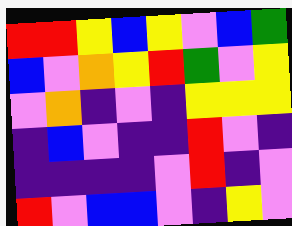[["red", "red", "yellow", "blue", "yellow", "violet", "blue", "green"], ["blue", "violet", "orange", "yellow", "red", "green", "violet", "yellow"], ["violet", "orange", "indigo", "violet", "indigo", "yellow", "yellow", "yellow"], ["indigo", "blue", "violet", "indigo", "indigo", "red", "violet", "indigo"], ["indigo", "indigo", "indigo", "indigo", "violet", "red", "indigo", "violet"], ["red", "violet", "blue", "blue", "violet", "indigo", "yellow", "violet"]]